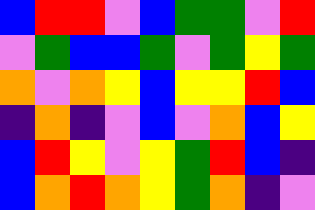[["blue", "red", "red", "violet", "blue", "green", "green", "violet", "red"], ["violet", "green", "blue", "blue", "green", "violet", "green", "yellow", "green"], ["orange", "violet", "orange", "yellow", "blue", "yellow", "yellow", "red", "blue"], ["indigo", "orange", "indigo", "violet", "blue", "violet", "orange", "blue", "yellow"], ["blue", "red", "yellow", "violet", "yellow", "green", "red", "blue", "indigo"], ["blue", "orange", "red", "orange", "yellow", "green", "orange", "indigo", "violet"]]